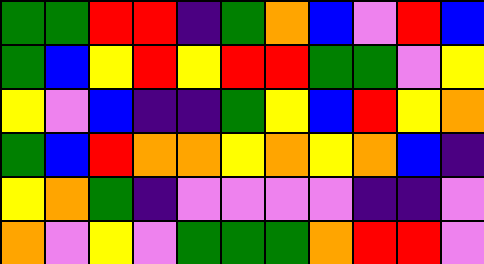[["green", "green", "red", "red", "indigo", "green", "orange", "blue", "violet", "red", "blue"], ["green", "blue", "yellow", "red", "yellow", "red", "red", "green", "green", "violet", "yellow"], ["yellow", "violet", "blue", "indigo", "indigo", "green", "yellow", "blue", "red", "yellow", "orange"], ["green", "blue", "red", "orange", "orange", "yellow", "orange", "yellow", "orange", "blue", "indigo"], ["yellow", "orange", "green", "indigo", "violet", "violet", "violet", "violet", "indigo", "indigo", "violet"], ["orange", "violet", "yellow", "violet", "green", "green", "green", "orange", "red", "red", "violet"]]